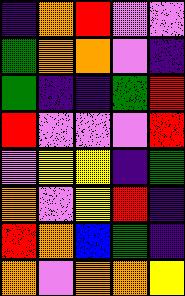[["indigo", "orange", "red", "violet", "violet"], ["green", "orange", "orange", "violet", "indigo"], ["green", "indigo", "indigo", "green", "red"], ["red", "violet", "violet", "violet", "red"], ["violet", "yellow", "yellow", "indigo", "green"], ["orange", "violet", "yellow", "red", "indigo"], ["red", "orange", "blue", "green", "indigo"], ["orange", "violet", "orange", "orange", "yellow"]]